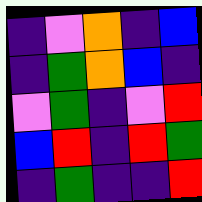[["indigo", "violet", "orange", "indigo", "blue"], ["indigo", "green", "orange", "blue", "indigo"], ["violet", "green", "indigo", "violet", "red"], ["blue", "red", "indigo", "red", "green"], ["indigo", "green", "indigo", "indigo", "red"]]